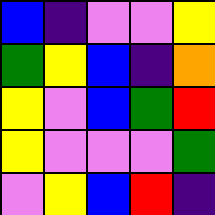[["blue", "indigo", "violet", "violet", "yellow"], ["green", "yellow", "blue", "indigo", "orange"], ["yellow", "violet", "blue", "green", "red"], ["yellow", "violet", "violet", "violet", "green"], ["violet", "yellow", "blue", "red", "indigo"]]